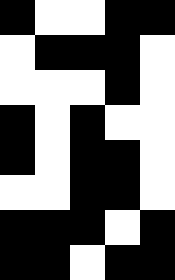[["black", "white", "white", "black", "black"], ["white", "black", "black", "black", "white"], ["white", "white", "white", "black", "white"], ["black", "white", "black", "white", "white"], ["black", "white", "black", "black", "white"], ["white", "white", "black", "black", "white"], ["black", "black", "black", "white", "black"], ["black", "black", "white", "black", "black"]]